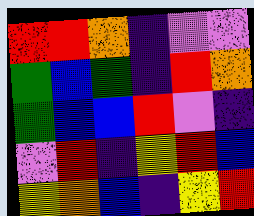[["red", "red", "orange", "indigo", "violet", "violet"], ["green", "blue", "green", "indigo", "red", "orange"], ["green", "blue", "blue", "red", "violet", "indigo"], ["violet", "red", "indigo", "yellow", "red", "blue"], ["yellow", "orange", "blue", "indigo", "yellow", "red"]]